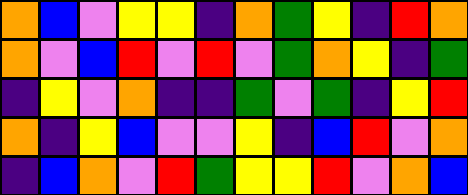[["orange", "blue", "violet", "yellow", "yellow", "indigo", "orange", "green", "yellow", "indigo", "red", "orange"], ["orange", "violet", "blue", "red", "violet", "red", "violet", "green", "orange", "yellow", "indigo", "green"], ["indigo", "yellow", "violet", "orange", "indigo", "indigo", "green", "violet", "green", "indigo", "yellow", "red"], ["orange", "indigo", "yellow", "blue", "violet", "violet", "yellow", "indigo", "blue", "red", "violet", "orange"], ["indigo", "blue", "orange", "violet", "red", "green", "yellow", "yellow", "red", "violet", "orange", "blue"]]